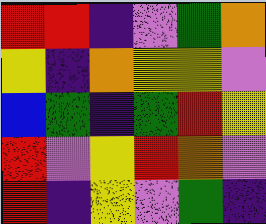[["red", "red", "indigo", "violet", "green", "orange"], ["yellow", "indigo", "orange", "yellow", "yellow", "violet"], ["blue", "green", "indigo", "green", "red", "yellow"], ["red", "violet", "yellow", "red", "orange", "violet"], ["red", "indigo", "yellow", "violet", "green", "indigo"]]